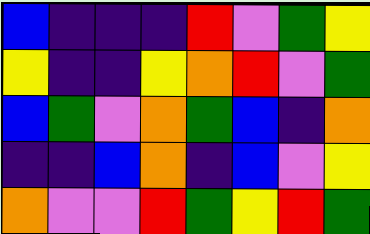[["blue", "indigo", "indigo", "indigo", "red", "violet", "green", "yellow"], ["yellow", "indigo", "indigo", "yellow", "orange", "red", "violet", "green"], ["blue", "green", "violet", "orange", "green", "blue", "indigo", "orange"], ["indigo", "indigo", "blue", "orange", "indigo", "blue", "violet", "yellow"], ["orange", "violet", "violet", "red", "green", "yellow", "red", "green"]]